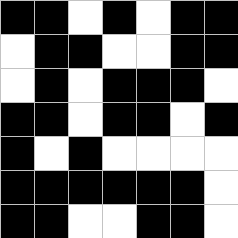[["black", "black", "white", "black", "white", "black", "black"], ["white", "black", "black", "white", "white", "black", "black"], ["white", "black", "white", "black", "black", "black", "white"], ["black", "black", "white", "black", "black", "white", "black"], ["black", "white", "black", "white", "white", "white", "white"], ["black", "black", "black", "black", "black", "black", "white"], ["black", "black", "white", "white", "black", "black", "white"]]